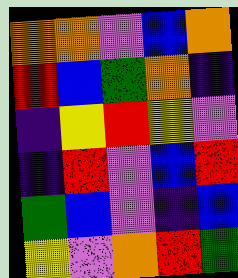[["orange", "orange", "violet", "blue", "orange"], ["red", "blue", "green", "orange", "indigo"], ["indigo", "yellow", "red", "yellow", "violet"], ["indigo", "red", "violet", "blue", "red"], ["green", "blue", "violet", "indigo", "blue"], ["yellow", "violet", "orange", "red", "green"]]